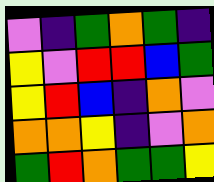[["violet", "indigo", "green", "orange", "green", "indigo"], ["yellow", "violet", "red", "red", "blue", "green"], ["yellow", "red", "blue", "indigo", "orange", "violet"], ["orange", "orange", "yellow", "indigo", "violet", "orange"], ["green", "red", "orange", "green", "green", "yellow"]]